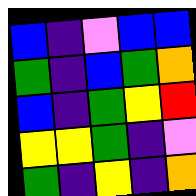[["blue", "indigo", "violet", "blue", "blue"], ["green", "indigo", "blue", "green", "orange"], ["blue", "indigo", "green", "yellow", "red"], ["yellow", "yellow", "green", "indigo", "violet"], ["green", "indigo", "yellow", "indigo", "orange"]]